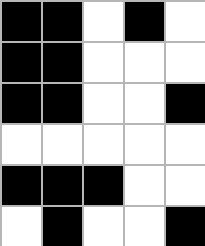[["black", "black", "white", "black", "white"], ["black", "black", "white", "white", "white"], ["black", "black", "white", "white", "black"], ["white", "white", "white", "white", "white"], ["black", "black", "black", "white", "white"], ["white", "black", "white", "white", "black"]]